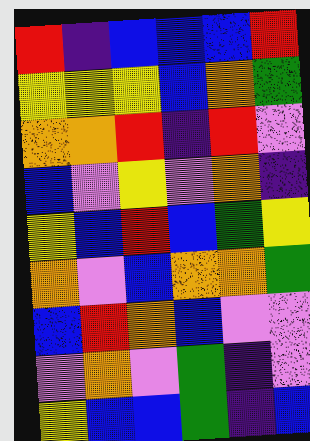[["red", "indigo", "blue", "blue", "blue", "red"], ["yellow", "yellow", "yellow", "blue", "orange", "green"], ["orange", "orange", "red", "indigo", "red", "violet"], ["blue", "violet", "yellow", "violet", "orange", "indigo"], ["yellow", "blue", "red", "blue", "green", "yellow"], ["orange", "violet", "blue", "orange", "orange", "green"], ["blue", "red", "orange", "blue", "violet", "violet"], ["violet", "orange", "violet", "green", "indigo", "violet"], ["yellow", "blue", "blue", "green", "indigo", "blue"]]